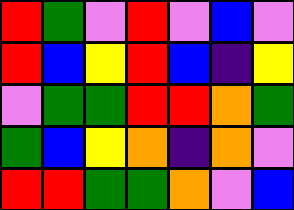[["red", "green", "violet", "red", "violet", "blue", "violet"], ["red", "blue", "yellow", "red", "blue", "indigo", "yellow"], ["violet", "green", "green", "red", "red", "orange", "green"], ["green", "blue", "yellow", "orange", "indigo", "orange", "violet"], ["red", "red", "green", "green", "orange", "violet", "blue"]]